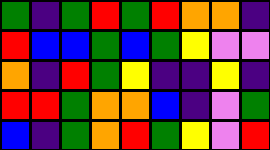[["green", "indigo", "green", "red", "green", "red", "orange", "orange", "indigo"], ["red", "blue", "blue", "green", "blue", "green", "yellow", "violet", "violet"], ["orange", "indigo", "red", "green", "yellow", "indigo", "indigo", "yellow", "indigo"], ["red", "red", "green", "orange", "orange", "blue", "indigo", "violet", "green"], ["blue", "indigo", "green", "orange", "red", "green", "yellow", "violet", "red"]]